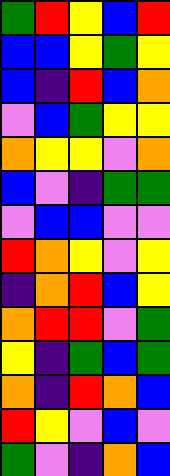[["green", "red", "yellow", "blue", "red"], ["blue", "blue", "yellow", "green", "yellow"], ["blue", "indigo", "red", "blue", "orange"], ["violet", "blue", "green", "yellow", "yellow"], ["orange", "yellow", "yellow", "violet", "orange"], ["blue", "violet", "indigo", "green", "green"], ["violet", "blue", "blue", "violet", "violet"], ["red", "orange", "yellow", "violet", "yellow"], ["indigo", "orange", "red", "blue", "yellow"], ["orange", "red", "red", "violet", "green"], ["yellow", "indigo", "green", "blue", "green"], ["orange", "indigo", "red", "orange", "blue"], ["red", "yellow", "violet", "blue", "violet"], ["green", "violet", "indigo", "orange", "blue"]]